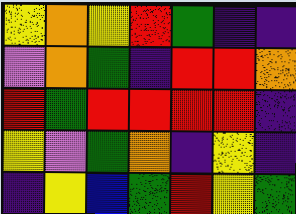[["yellow", "orange", "yellow", "red", "green", "indigo", "indigo"], ["violet", "orange", "green", "indigo", "red", "red", "orange"], ["red", "green", "red", "red", "red", "red", "indigo"], ["yellow", "violet", "green", "orange", "indigo", "yellow", "indigo"], ["indigo", "yellow", "blue", "green", "red", "yellow", "green"]]